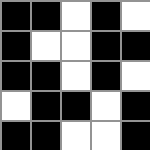[["black", "black", "white", "black", "white"], ["black", "white", "white", "black", "black"], ["black", "black", "white", "black", "white"], ["white", "black", "black", "white", "black"], ["black", "black", "white", "white", "black"]]